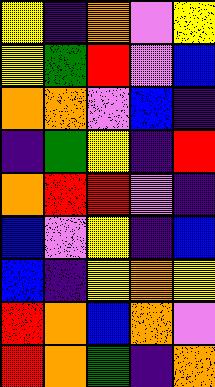[["yellow", "indigo", "orange", "violet", "yellow"], ["yellow", "green", "red", "violet", "blue"], ["orange", "orange", "violet", "blue", "indigo"], ["indigo", "green", "yellow", "indigo", "red"], ["orange", "red", "red", "violet", "indigo"], ["blue", "violet", "yellow", "indigo", "blue"], ["blue", "indigo", "yellow", "orange", "yellow"], ["red", "orange", "blue", "orange", "violet"], ["red", "orange", "green", "indigo", "orange"]]